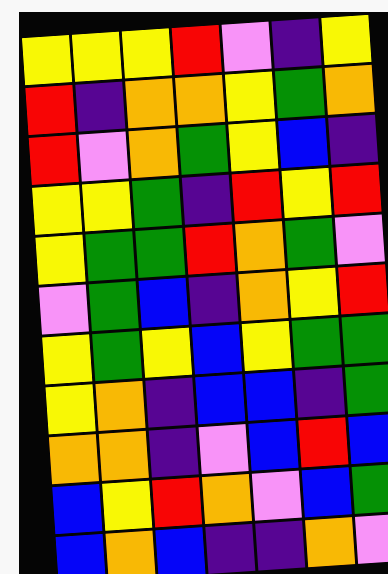[["yellow", "yellow", "yellow", "red", "violet", "indigo", "yellow"], ["red", "indigo", "orange", "orange", "yellow", "green", "orange"], ["red", "violet", "orange", "green", "yellow", "blue", "indigo"], ["yellow", "yellow", "green", "indigo", "red", "yellow", "red"], ["yellow", "green", "green", "red", "orange", "green", "violet"], ["violet", "green", "blue", "indigo", "orange", "yellow", "red"], ["yellow", "green", "yellow", "blue", "yellow", "green", "green"], ["yellow", "orange", "indigo", "blue", "blue", "indigo", "green"], ["orange", "orange", "indigo", "violet", "blue", "red", "blue"], ["blue", "yellow", "red", "orange", "violet", "blue", "green"], ["blue", "orange", "blue", "indigo", "indigo", "orange", "violet"]]